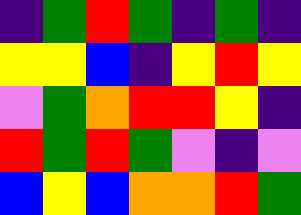[["indigo", "green", "red", "green", "indigo", "green", "indigo"], ["yellow", "yellow", "blue", "indigo", "yellow", "red", "yellow"], ["violet", "green", "orange", "red", "red", "yellow", "indigo"], ["red", "green", "red", "green", "violet", "indigo", "violet"], ["blue", "yellow", "blue", "orange", "orange", "red", "green"]]